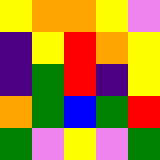[["yellow", "orange", "orange", "yellow", "violet"], ["indigo", "yellow", "red", "orange", "yellow"], ["indigo", "green", "red", "indigo", "yellow"], ["orange", "green", "blue", "green", "red"], ["green", "violet", "yellow", "violet", "green"]]